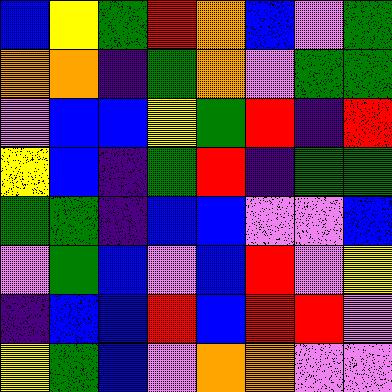[["blue", "yellow", "green", "red", "orange", "blue", "violet", "green"], ["orange", "orange", "indigo", "green", "orange", "violet", "green", "green"], ["violet", "blue", "blue", "yellow", "green", "red", "indigo", "red"], ["yellow", "blue", "indigo", "green", "red", "indigo", "green", "green"], ["green", "green", "indigo", "blue", "blue", "violet", "violet", "blue"], ["violet", "green", "blue", "violet", "blue", "red", "violet", "yellow"], ["indigo", "blue", "blue", "red", "blue", "red", "red", "violet"], ["yellow", "green", "blue", "violet", "orange", "orange", "violet", "violet"]]